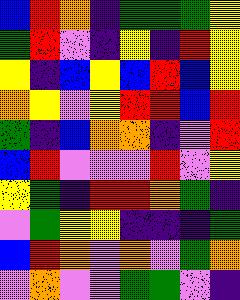[["blue", "red", "orange", "indigo", "green", "green", "green", "yellow"], ["green", "red", "violet", "indigo", "yellow", "indigo", "red", "yellow"], ["yellow", "indigo", "blue", "yellow", "blue", "red", "blue", "yellow"], ["orange", "yellow", "violet", "yellow", "red", "red", "blue", "red"], ["green", "indigo", "blue", "orange", "orange", "indigo", "violet", "red"], ["blue", "red", "violet", "violet", "violet", "red", "violet", "yellow"], ["yellow", "green", "indigo", "red", "red", "orange", "green", "indigo"], ["violet", "green", "yellow", "yellow", "indigo", "indigo", "indigo", "green"], ["blue", "red", "orange", "violet", "orange", "violet", "green", "orange"], ["violet", "orange", "violet", "violet", "green", "green", "violet", "indigo"]]